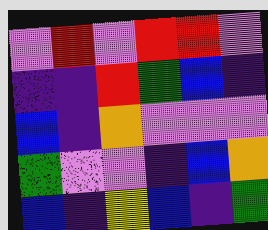[["violet", "red", "violet", "red", "red", "violet"], ["indigo", "indigo", "red", "green", "blue", "indigo"], ["blue", "indigo", "orange", "violet", "violet", "violet"], ["green", "violet", "violet", "indigo", "blue", "orange"], ["blue", "indigo", "yellow", "blue", "indigo", "green"]]